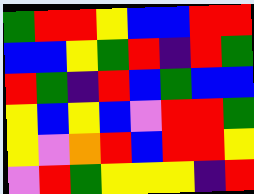[["green", "red", "red", "yellow", "blue", "blue", "red", "red"], ["blue", "blue", "yellow", "green", "red", "indigo", "red", "green"], ["red", "green", "indigo", "red", "blue", "green", "blue", "blue"], ["yellow", "blue", "yellow", "blue", "violet", "red", "red", "green"], ["yellow", "violet", "orange", "red", "blue", "red", "red", "yellow"], ["violet", "red", "green", "yellow", "yellow", "yellow", "indigo", "red"]]